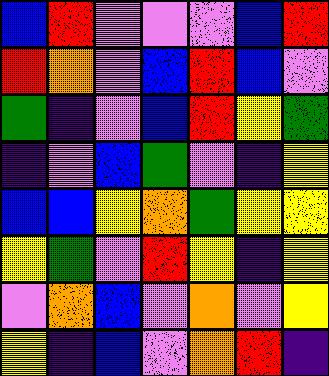[["blue", "red", "violet", "violet", "violet", "blue", "red"], ["red", "orange", "violet", "blue", "red", "blue", "violet"], ["green", "indigo", "violet", "blue", "red", "yellow", "green"], ["indigo", "violet", "blue", "green", "violet", "indigo", "yellow"], ["blue", "blue", "yellow", "orange", "green", "yellow", "yellow"], ["yellow", "green", "violet", "red", "yellow", "indigo", "yellow"], ["violet", "orange", "blue", "violet", "orange", "violet", "yellow"], ["yellow", "indigo", "blue", "violet", "orange", "red", "indigo"]]